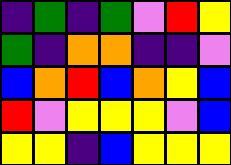[["indigo", "green", "indigo", "green", "violet", "red", "yellow"], ["green", "indigo", "orange", "orange", "indigo", "indigo", "violet"], ["blue", "orange", "red", "blue", "orange", "yellow", "blue"], ["red", "violet", "yellow", "yellow", "yellow", "violet", "blue"], ["yellow", "yellow", "indigo", "blue", "yellow", "yellow", "yellow"]]